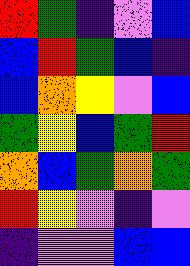[["red", "green", "indigo", "violet", "blue"], ["blue", "red", "green", "blue", "indigo"], ["blue", "orange", "yellow", "violet", "blue"], ["green", "yellow", "blue", "green", "red"], ["orange", "blue", "green", "orange", "green"], ["red", "yellow", "violet", "indigo", "violet"], ["indigo", "violet", "violet", "blue", "blue"]]